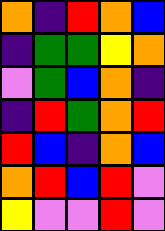[["orange", "indigo", "red", "orange", "blue"], ["indigo", "green", "green", "yellow", "orange"], ["violet", "green", "blue", "orange", "indigo"], ["indigo", "red", "green", "orange", "red"], ["red", "blue", "indigo", "orange", "blue"], ["orange", "red", "blue", "red", "violet"], ["yellow", "violet", "violet", "red", "violet"]]